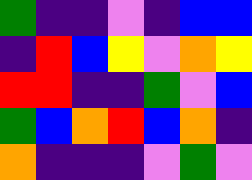[["green", "indigo", "indigo", "violet", "indigo", "blue", "blue"], ["indigo", "red", "blue", "yellow", "violet", "orange", "yellow"], ["red", "red", "indigo", "indigo", "green", "violet", "blue"], ["green", "blue", "orange", "red", "blue", "orange", "indigo"], ["orange", "indigo", "indigo", "indigo", "violet", "green", "violet"]]